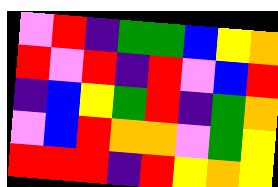[["violet", "red", "indigo", "green", "green", "blue", "yellow", "orange"], ["red", "violet", "red", "indigo", "red", "violet", "blue", "red"], ["indigo", "blue", "yellow", "green", "red", "indigo", "green", "orange"], ["violet", "blue", "red", "orange", "orange", "violet", "green", "yellow"], ["red", "red", "red", "indigo", "red", "yellow", "orange", "yellow"]]